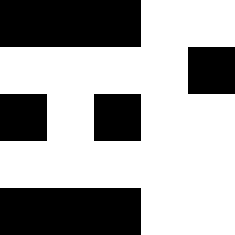[["black", "black", "black", "white", "white"], ["white", "white", "white", "white", "black"], ["black", "white", "black", "white", "white"], ["white", "white", "white", "white", "white"], ["black", "black", "black", "white", "white"]]